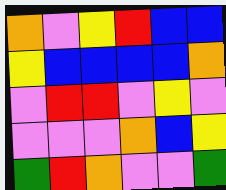[["orange", "violet", "yellow", "red", "blue", "blue"], ["yellow", "blue", "blue", "blue", "blue", "orange"], ["violet", "red", "red", "violet", "yellow", "violet"], ["violet", "violet", "violet", "orange", "blue", "yellow"], ["green", "red", "orange", "violet", "violet", "green"]]